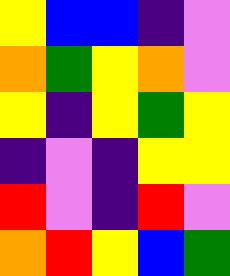[["yellow", "blue", "blue", "indigo", "violet"], ["orange", "green", "yellow", "orange", "violet"], ["yellow", "indigo", "yellow", "green", "yellow"], ["indigo", "violet", "indigo", "yellow", "yellow"], ["red", "violet", "indigo", "red", "violet"], ["orange", "red", "yellow", "blue", "green"]]